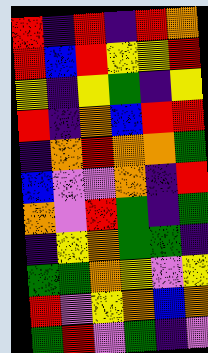[["red", "indigo", "red", "indigo", "red", "orange"], ["red", "blue", "red", "yellow", "yellow", "red"], ["yellow", "indigo", "yellow", "green", "indigo", "yellow"], ["red", "indigo", "orange", "blue", "red", "red"], ["indigo", "orange", "red", "orange", "orange", "green"], ["blue", "violet", "violet", "orange", "indigo", "red"], ["orange", "violet", "red", "green", "indigo", "green"], ["indigo", "yellow", "orange", "green", "green", "indigo"], ["green", "green", "orange", "yellow", "violet", "yellow"], ["red", "violet", "yellow", "orange", "blue", "orange"], ["green", "red", "violet", "green", "indigo", "violet"]]